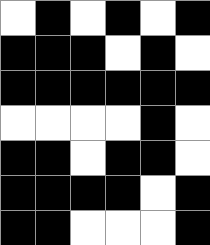[["white", "black", "white", "black", "white", "black"], ["black", "black", "black", "white", "black", "white"], ["black", "black", "black", "black", "black", "black"], ["white", "white", "white", "white", "black", "white"], ["black", "black", "white", "black", "black", "white"], ["black", "black", "black", "black", "white", "black"], ["black", "black", "white", "white", "white", "black"]]